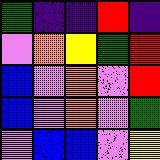[["green", "indigo", "indigo", "red", "indigo"], ["violet", "orange", "yellow", "green", "red"], ["blue", "violet", "orange", "violet", "red"], ["blue", "violet", "orange", "violet", "green"], ["violet", "blue", "blue", "violet", "yellow"]]